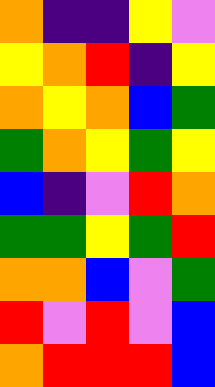[["orange", "indigo", "indigo", "yellow", "violet"], ["yellow", "orange", "red", "indigo", "yellow"], ["orange", "yellow", "orange", "blue", "green"], ["green", "orange", "yellow", "green", "yellow"], ["blue", "indigo", "violet", "red", "orange"], ["green", "green", "yellow", "green", "red"], ["orange", "orange", "blue", "violet", "green"], ["red", "violet", "red", "violet", "blue"], ["orange", "red", "red", "red", "blue"]]